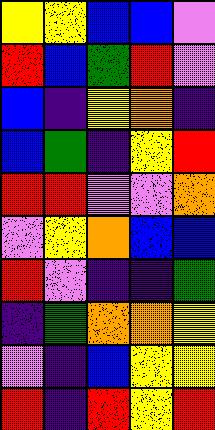[["yellow", "yellow", "blue", "blue", "violet"], ["red", "blue", "green", "red", "violet"], ["blue", "indigo", "yellow", "orange", "indigo"], ["blue", "green", "indigo", "yellow", "red"], ["red", "red", "violet", "violet", "orange"], ["violet", "yellow", "orange", "blue", "blue"], ["red", "violet", "indigo", "indigo", "green"], ["indigo", "green", "orange", "orange", "yellow"], ["violet", "indigo", "blue", "yellow", "yellow"], ["red", "indigo", "red", "yellow", "red"]]